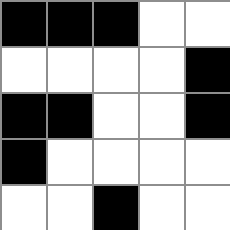[["black", "black", "black", "white", "white"], ["white", "white", "white", "white", "black"], ["black", "black", "white", "white", "black"], ["black", "white", "white", "white", "white"], ["white", "white", "black", "white", "white"]]